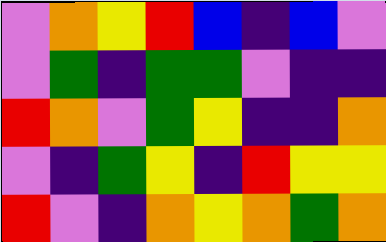[["violet", "orange", "yellow", "red", "blue", "indigo", "blue", "violet"], ["violet", "green", "indigo", "green", "green", "violet", "indigo", "indigo"], ["red", "orange", "violet", "green", "yellow", "indigo", "indigo", "orange"], ["violet", "indigo", "green", "yellow", "indigo", "red", "yellow", "yellow"], ["red", "violet", "indigo", "orange", "yellow", "orange", "green", "orange"]]